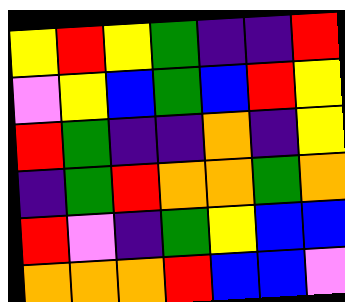[["yellow", "red", "yellow", "green", "indigo", "indigo", "red"], ["violet", "yellow", "blue", "green", "blue", "red", "yellow"], ["red", "green", "indigo", "indigo", "orange", "indigo", "yellow"], ["indigo", "green", "red", "orange", "orange", "green", "orange"], ["red", "violet", "indigo", "green", "yellow", "blue", "blue"], ["orange", "orange", "orange", "red", "blue", "blue", "violet"]]